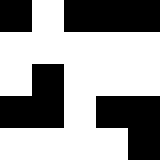[["black", "white", "black", "black", "black"], ["white", "white", "white", "white", "white"], ["white", "black", "white", "white", "white"], ["black", "black", "white", "black", "black"], ["white", "white", "white", "white", "black"]]